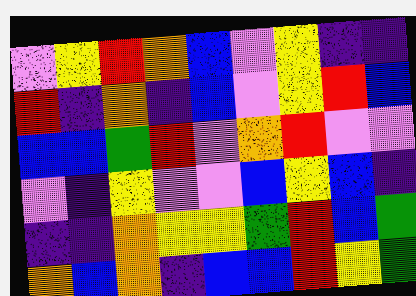[["violet", "yellow", "red", "orange", "blue", "violet", "yellow", "indigo", "indigo"], ["red", "indigo", "orange", "indigo", "blue", "violet", "yellow", "red", "blue"], ["blue", "blue", "green", "red", "violet", "orange", "red", "violet", "violet"], ["violet", "indigo", "yellow", "violet", "violet", "blue", "yellow", "blue", "indigo"], ["indigo", "indigo", "orange", "yellow", "yellow", "green", "red", "blue", "green"], ["orange", "blue", "orange", "indigo", "blue", "blue", "red", "yellow", "green"]]